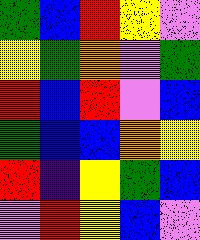[["green", "blue", "red", "yellow", "violet"], ["yellow", "green", "orange", "violet", "green"], ["red", "blue", "red", "violet", "blue"], ["green", "blue", "blue", "orange", "yellow"], ["red", "indigo", "yellow", "green", "blue"], ["violet", "red", "yellow", "blue", "violet"]]